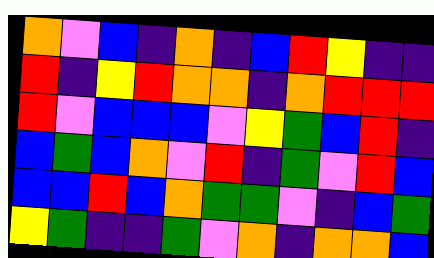[["orange", "violet", "blue", "indigo", "orange", "indigo", "blue", "red", "yellow", "indigo", "indigo"], ["red", "indigo", "yellow", "red", "orange", "orange", "indigo", "orange", "red", "red", "red"], ["red", "violet", "blue", "blue", "blue", "violet", "yellow", "green", "blue", "red", "indigo"], ["blue", "green", "blue", "orange", "violet", "red", "indigo", "green", "violet", "red", "blue"], ["blue", "blue", "red", "blue", "orange", "green", "green", "violet", "indigo", "blue", "green"], ["yellow", "green", "indigo", "indigo", "green", "violet", "orange", "indigo", "orange", "orange", "blue"]]